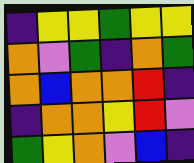[["indigo", "yellow", "yellow", "green", "yellow", "yellow"], ["orange", "violet", "green", "indigo", "orange", "green"], ["orange", "blue", "orange", "orange", "red", "indigo"], ["indigo", "orange", "orange", "yellow", "red", "violet"], ["green", "yellow", "orange", "violet", "blue", "indigo"]]